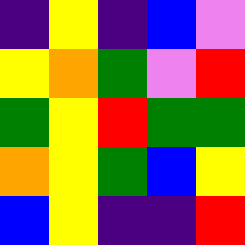[["indigo", "yellow", "indigo", "blue", "violet"], ["yellow", "orange", "green", "violet", "red"], ["green", "yellow", "red", "green", "green"], ["orange", "yellow", "green", "blue", "yellow"], ["blue", "yellow", "indigo", "indigo", "red"]]